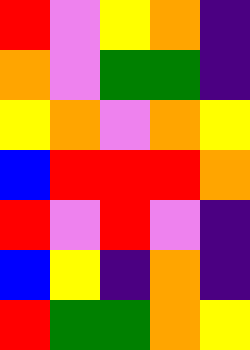[["red", "violet", "yellow", "orange", "indigo"], ["orange", "violet", "green", "green", "indigo"], ["yellow", "orange", "violet", "orange", "yellow"], ["blue", "red", "red", "red", "orange"], ["red", "violet", "red", "violet", "indigo"], ["blue", "yellow", "indigo", "orange", "indigo"], ["red", "green", "green", "orange", "yellow"]]